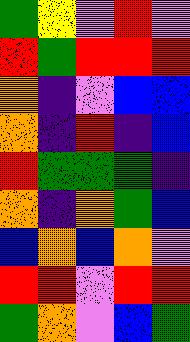[["green", "yellow", "violet", "red", "violet"], ["red", "green", "red", "red", "red"], ["orange", "indigo", "violet", "blue", "blue"], ["orange", "indigo", "red", "indigo", "blue"], ["red", "green", "green", "green", "indigo"], ["orange", "indigo", "orange", "green", "blue"], ["blue", "orange", "blue", "orange", "violet"], ["red", "red", "violet", "red", "red"], ["green", "orange", "violet", "blue", "green"]]